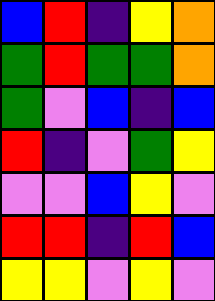[["blue", "red", "indigo", "yellow", "orange"], ["green", "red", "green", "green", "orange"], ["green", "violet", "blue", "indigo", "blue"], ["red", "indigo", "violet", "green", "yellow"], ["violet", "violet", "blue", "yellow", "violet"], ["red", "red", "indigo", "red", "blue"], ["yellow", "yellow", "violet", "yellow", "violet"]]